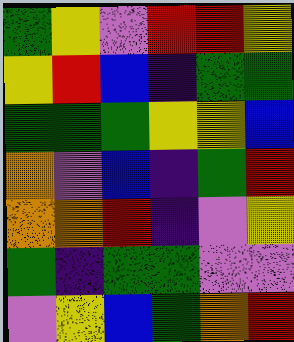[["green", "yellow", "violet", "red", "red", "yellow"], ["yellow", "red", "blue", "indigo", "green", "green"], ["green", "green", "green", "yellow", "yellow", "blue"], ["orange", "violet", "blue", "indigo", "green", "red"], ["orange", "orange", "red", "indigo", "violet", "yellow"], ["green", "indigo", "green", "green", "violet", "violet"], ["violet", "yellow", "blue", "green", "orange", "red"]]